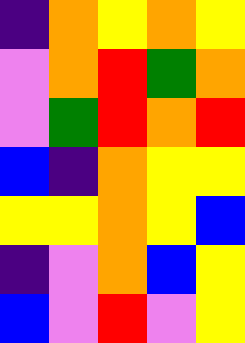[["indigo", "orange", "yellow", "orange", "yellow"], ["violet", "orange", "red", "green", "orange"], ["violet", "green", "red", "orange", "red"], ["blue", "indigo", "orange", "yellow", "yellow"], ["yellow", "yellow", "orange", "yellow", "blue"], ["indigo", "violet", "orange", "blue", "yellow"], ["blue", "violet", "red", "violet", "yellow"]]